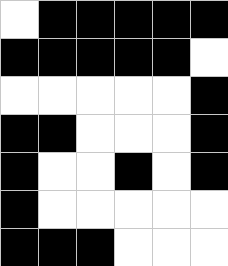[["white", "black", "black", "black", "black", "black"], ["black", "black", "black", "black", "black", "white"], ["white", "white", "white", "white", "white", "black"], ["black", "black", "white", "white", "white", "black"], ["black", "white", "white", "black", "white", "black"], ["black", "white", "white", "white", "white", "white"], ["black", "black", "black", "white", "white", "white"]]